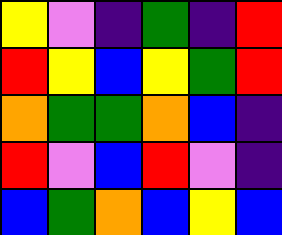[["yellow", "violet", "indigo", "green", "indigo", "red"], ["red", "yellow", "blue", "yellow", "green", "red"], ["orange", "green", "green", "orange", "blue", "indigo"], ["red", "violet", "blue", "red", "violet", "indigo"], ["blue", "green", "orange", "blue", "yellow", "blue"]]